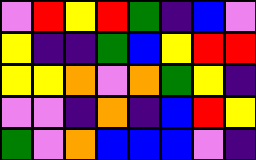[["violet", "red", "yellow", "red", "green", "indigo", "blue", "violet"], ["yellow", "indigo", "indigo", "green", "blue", "yellow", "red", "red"], ["yellow", "yellow", "orange", "violet", "orange", "green", "yellow", "indigo"], ["violet", "violet", "indigo", "orange", "indigo", "blue", "red", "yellow"], ["green", "violet", "orange", "blue", "blue", "blue", "violet", "indigo"]]